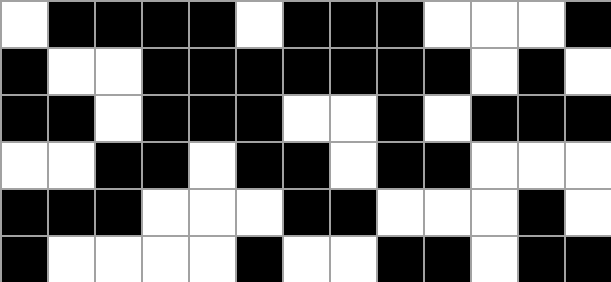[["white", "black", "black", "black", "black", "white", "black", "black", "black", "white", "white", "white", "black"], ["black", "white", "white", "black", "black", "black", "black", "black", "black", "black", "white", "black", "white"], ["black", "black", "white", "black", "black", "black", "white", "white", "black", "white", "black", "black", "black"], ["white", "white", "black", "black", "white", "black", "black", "white", "black", "black", "white", "white", "white"], ["black", "black", "black", "white", "white", "white", "black", "black", "white", "white", "white", "black", "white"], ["black", "white", "white", "white", "white", "black", "white", "white", "black", "black", "white", "black", "black"]]